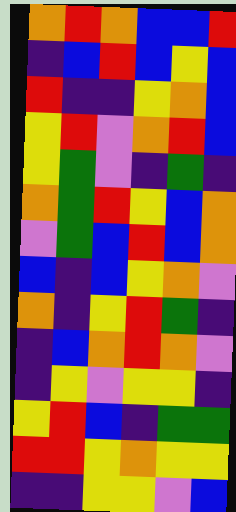[["orange", "red", "orange", "blue", "blue", "red"], ["indigo", "blue", "red", "blue", "yellow", "blue"], ["red", "indigo", "indigo", "yellow", "orange", "blue"], ["yellow", "red", "violet", "orange", "red", "blue"], ["yellow", "green", "violet", "indigo", "green", "indigo"], ["orange", "green", "red", "yellow", "blue", "orange"], ["violet", "green", "blue", "red", "blue", "orange"], ["blue", "indigo", "blue", "yellow", "orange", "violet"], ["orange", "indigo", "yellow", "red", "green", "indigo"], ["indigo", "blue", "orange", "red", "orange", "violet"], ["indigo", "yellow", "violet", "yellow", "yellow", "indigo"], ["yellow", "red", "blue", "indigo", "green", "green"], ["red", "red", "yellow", "orange", "yellow", "yellow"], ["indigo", "indigo", "yellow", "yellow", "violet", "blue"]]